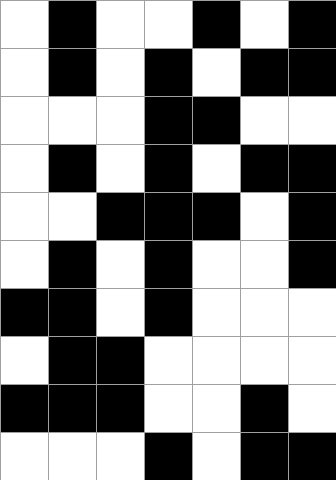[["white", "black", "white", "white", "black", "white", "black"], ["white", "black", "white", "black", "white", "black", "black"], ["white", "white", "white", "black", "black", "white", "white"], ["white", "black", "white", "black", "white", "black", "black"], ["white", "white", "black", "black", "black", "white", "black"], ["white", "black", "white", "black", "white", "white", "black"], ["black", "black", "white", "black", "white", "white", "white"], ["white", "black", "black", "white", "white", "white", "white"], ["black", "black", "black", "white", "white", "black", "white"], ["white", "white", "white", "black", "white", "black", "black"]]